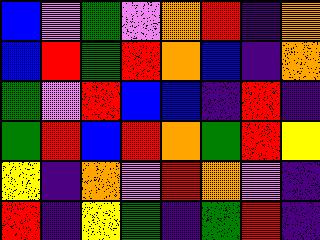[["blue", "violet", "green", "violet", "orange", "red", "indigo", "orange"], ["blue", "red", "green", "red", "orange", "blue", "indigo", "orange"], ["green", "violet", "red", "blue", "blue", "indigo", "red", "indigo"], ["green", "red", "blue", "red", "orange", "green", "red", "yellow"], ["yellow", "indigo", "orange", "violet", "red", "orange", "violet", "indigo"], ["red", "indigo", "yellow", "green", "indigo", "green", "red", "indigo"]]